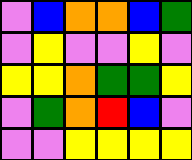[["violet", "blue", "orange", "orange", "blue", "green"], ["violet", "yellow", "violet", "violet", "yellow", "violet"], ["yellow", "yellow", "orange", "green", "green", "yellow"], ["violet", "green", "orange", "red", "blue", "violet"], ["violet", "violet", "yellow", "yellow", "yellow", "yellow"]]